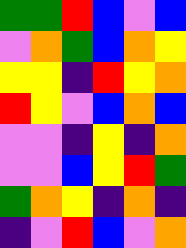[["green", "green", "red", "blue", "violet", "blue"], ["violet", "orange", "green", "blue", "orange", "yellow"], ["yellow", "yellow", "indigo", "red", "yellow", "orange"], ["red", "yellow", "violet", "blue", "orange", "blue"], ["violet", "violet", "indigo", "yellow", "indigo", "orange"], ["violet", "violet", "blue", "yellow", "red", "green"], ["green", "orange", "yellow", "indigo", "orange", "indigo"], ["indigo", "violet", "red", "blue", "violet", "orange"]]